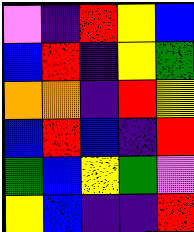[["violet", "indigo", "red", "yellow", "blue"], ["blue", "red", "indigo", "yellow", "green"], ["orange", "orange", "indigo", "red", "yellow"], ["blue", "red", "blue", "indigo", "red"], ["green", "blue", "yellow", "green", "violet"], ["yellow", "blue", "indigo", "indigo", "red"]]